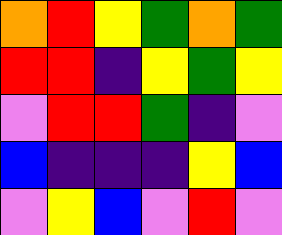[["orange", "red", "yellow", "green", "orange", "green"], ["red", "red", "indigo", "yellow", "green", "yellow"], ["violet", "red", "red", "green", "indigo", "violet"], ["blue", "indigo", "indigo", "indigo", "yellow", "blue"], ["violet", "yellow", "blue", "violet", "red", "violet"]]